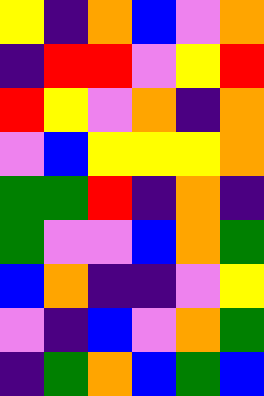[["yellow", "indigo", "orange", "blue", "violet", "orange"], ["indigo", "red", "red", "violet", "yellow", "red"], ["red", "yellow", "violet", "orange", "indigo", "orange"], ["violet", "blue", "yellow", "yellow", "yellow", "orange"], ["green", "green", "red", "indigo", "orange", "indigo"], ["green", "violet", "violet", "blue", "orange", "green"], ["blue", "orange", "indigo", "indigo", "violet", "yellow"], ["violet", "indigo", "blue", "violet", "orange", "green"], ["indigo", "green", "orange", "blue", "green", "blue"]]